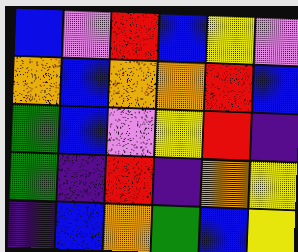[["blue", "violet", "red", "blue", "yellow", "violet"], ["orange", "blue", "orange", "orange", "red", "blue"], ["green", "blue", "violet", "yellow", "red", "indigo"], ["green", "indigo", "red", "indigo", "orange", "yellow"], ["indigo", "blue", "orange", "green", "blue", "yellow"]]